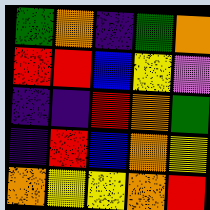[["green", "orange", "indigo", "green", "orange"], ["red", "red", "blue", "yellow", "violet"], ["indigo", "indigo", "red", "orange", "green"], ["indigo", "red", "blue", "orange", "yellow"], ["orange", "yellow", "yellow", "orange", "red"]]